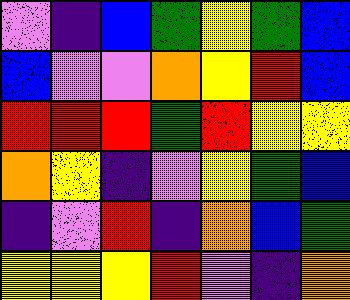[["violet", "indigo", "blue", "green", "yellow", "green", "blue"], ["blue", "violet", "violet", "orange", "yellow", "red", "blue"], ["red", "red", "red", "green", "red", "yellow", "yellow"], ["orange", "yellow", "indigo", "violet", "yellow", "green", "blue"], ["indigo", "violet", "red", "indigo", "orange", "blue", "green"], ["yellow", "yellow", "yellow", "red", "violet", "indigo", "orange"]]